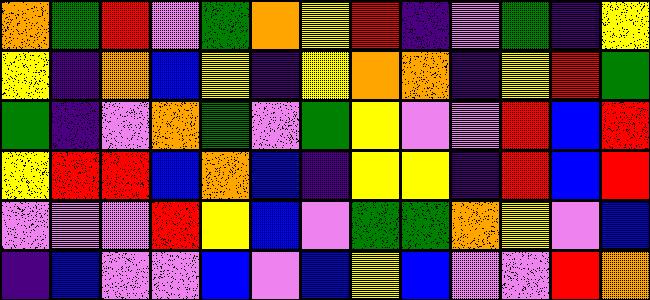[["orange", "green", "red", "violet", "green", "orange", "yellow", "red", "indigo", "violet", "green", "indigo", "yellow"], ["yellow", "indigo", "orange", "blue", "yellow", "indigo", "yellow", "orange", "orange", "indigo", "yellow", "red", "green"], ["green", "indigo", "violet", "orange", "green", "violet", "green", "yellow", "violet", "violet", "red", "blue", "red"], ["yellow", "red", "red", "blue", "orange", "blue", "indigo", "yellow", "yellow", "indigo", "red", "blue", "red"], ["violet", "violet", "violet", "red", "yellow", "blue", "violet", "green", "green", "orange", "yellow", "violet", "blue"], ["indigo", "blue", "violet", "violet", "blue", "violet", "blue", "yellow", "blue", "violet", "violet", "red", "orange"]]